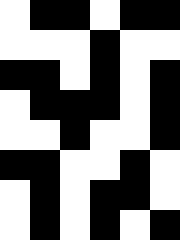[["white", "black", "black", "white", "black", "black"], ["white", "white", "white", "black", "white", "white"], ["black", "black", "white", "black", "white", "black"], ["white", "black", "black", "black", "white", "black"], ["white", "white", "black", "white", "white", "black"], ["black", "black", "white", "white", "black", "white"], ["white", "black", "white", "black", "black", "white"], ["white", "black", "white", "black", "white", "black"]]